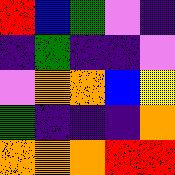[["red", "blue", "green", "violet", "indigo"], ["indigo", "green", "indigo", "indigo", "violet"], ["violet", "orange", "orange", "blue", "yellow"], ["green", "indigo", "indigo", "indigo", "orange"], ["orange", "orange", "orange", "red", "red"]]